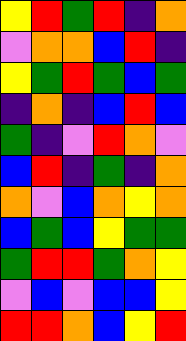[["yellow", "red", "green", "red", "indigo", "orange"], ["violet", "orange", "orange", "blue", "red", "indigo"], ["yellow", "green", "red", "green", "blue", "green"], ["indigo", "orange", "indigo", "blue", "red", "blue"], ["green", "indigo", "violet", "red", "orange", "violet"], ["blue", "red", "indigo", "green", "indigo", "orange"], ["orange", "violet", "blue", "orange", "yellow", "orange"], ["blue", "green", "blue", "yellow", "green", "green"], ["green", "red", "red", "green", "orange", "yellow"], ["violet", "blue", "violet", "blue", "blue", "yellow"], ["red", "red", "orange", "blue", "yellow", "red"]]